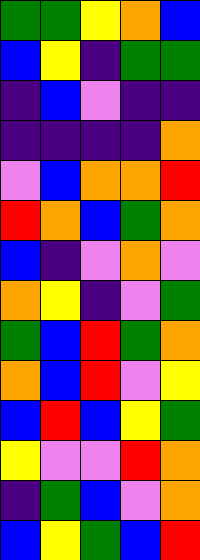[["green", "green", "yellow", "orange", "blue"], ["blue", "yellow", "indigo", "green", "green"], ["indigo", "blue", "violet", "indigo", "indigo"], ["indigo", "indigo", "indigo", "indigo", "orange"], ["violet", "blue", "orange", "orange", "red"], ["red", "orange", "blue", "green", "orange"], ["blue", "indigo", "violet", "orange", "violet"], ["orange", "yellow", "indigo", "violet", "green"], ["green", "blue", "red", "green", "orange"], ["orange", "blue", "red", "violet", "yellow"], ["blue", "red", "blue", "yellow", "green"], ["yellow", "violet", "violet", "red", "orange"], ["indigo", "green", "blue", "violet", "orange"], ["blue", "yellow", "green", "blue", "red"]]